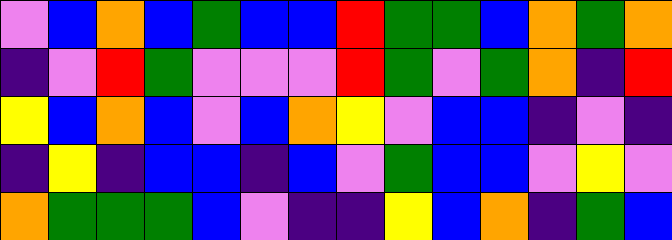[["violet", "blue", "orange", "blue", "green", "blue", "blue", "red", "green", "green", "blue", "orange", "green", "orange"], ["indigo", "violet", "red", "green", "violet", "violet", "violet", "red", "green", "violet", "green", "orange", "indigo", "red"], ["yellow", "blue", "orange", "blue", "violet", "blue", "orange", "yellow", "violet", "blue", "blue", "indigo", "violet", "indigo"], ["indigo", "yellow", "indigo", "blue", "blue", "indigo", "blue", "violet", "green", "blue", "blue", "violet", "yellow", "violet"], ["orange", "green", "green", "green", "blue", "violet", "indigo", "indigo", "yellow", "blue", "orange", "indigo", "green", "blue"]]